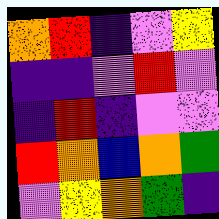[["orange", "red", "indigo", "violet", "yellow"], ["indigo", "indigo", "violet", "red", "violet"], ["indigo", "red", "indigo", "violet", "violet"], ["red", "orange", "blue", "orange", "green"], ["violet", "yellow", "orange", "green", "indigo"]]